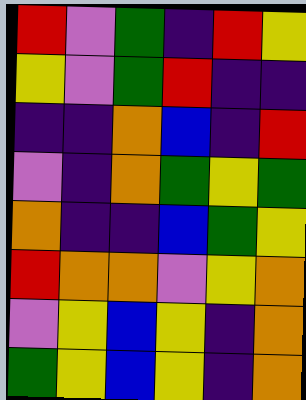[["red", "violet", "green", "indigo", "red", "yellow"], ["yellow", "violet", "green", "red", "indigo", "indigo"], ["indigo", "indigo", "orange", "blue", "indigo", "red"], ["violet", "indigo", "orange", "green", "yellow", "green"], ["orange", "indigo", "indigo", "blue", "green", "yellow"], ["red", "orange", "orange", "violet", "yellow", "orange"], ["violet", "yellow", "blue", "yellow", "indigo", "orange"], ["green", "yellow", "blue", "yellow", "indigo", "orange"]]